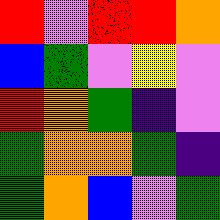[["red", "violet", "red", "red", "orange"], ["blue", "green", "violet", "yellow", "violet"], ["red", "orange", "green", "indigo", "violet"], ["green", "orange", "orange", "green", "indigo"], ["green", "orange", "blue", "violet", "green"]]